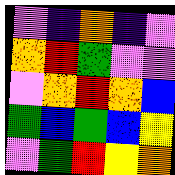[["violet", "indigo", "orange", "indigo", "violet"], ["orange", "red", "green", "violet", "violet"], ["violet", "orange", "red", "orange", "blue"], ["green", "blue", "green", "blue", "yellow"], ["violet", "green", "red", "yellow", "orange"]]